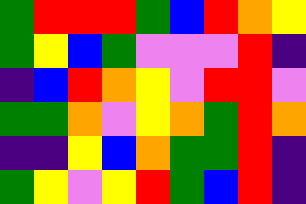[["green", "red", "red", "red", "green", "blue", "red", "orange", "yellow"], ["green", "yellow", "blue", "green", "violet", "violet", "violet", "red", "indigo"], ["indigo", "blue", "red", "orange", "yellow", "violet", "red", "red", "violet"], ["green", "green", "orange", "violet", "yellow", "orange", "green", "red", "orange"], ["indigo", "indigo", "yellow", "blue", "orange", "green", "green", "red", "indigo"], ["green", "yellow", "violet", "yellow", "red", "green", "blue", "red", "indigo"]]